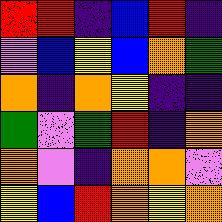[["red", "red", "indigo", "blue", "red", "indigo"], ["violet", "blue", "yellow", "blue", "orange", "green"], ["orange", "indigo", "orange", "yellow", "indigo", "indigo"], ["green", "violet", "green", "red", "indigo", "orange"], ["orange", "violet", "indigo", "orange", "orange", "violet"], ["yellow", "blue", "red", "orange", "yellow", "orange"]]